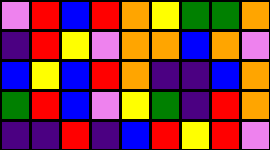[["violet", "red", "blue", "red", "orange", "yellow", "green", "green", "orange"], ["indigo", "red", "yellow", "violet", "orange", "orange", "blue", "orange", "violet"], ["blue", "yellow", "blue", "red", "orange", "indigo", "indigo", "blue", "orange"], ["green", "red", "blue", "violet", "yellow", "green", "indigo", "red", "orange"], ["indigo", "indigo", "red", "indigo", "blue", "red", "yellow", "red", "violet"]]